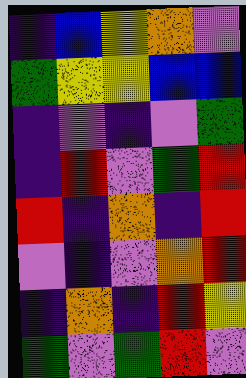[["indigo", "blue", "yellow", "orange", "violet"], ["green", "yellow", "yellow", "blue", "blue"], ["indigo", "violet", "indigo", "violet", "green"], ["indigo", "red", "violet", "green", "red"], ["red", "indigo", "orange", "indigo", "red"], ["violet", "indigo", "violet", "orange", "red"], ["indigo", "orange", "indigo", "red", "yellow"], ["green", "violet", "green", "red", "violet"]]